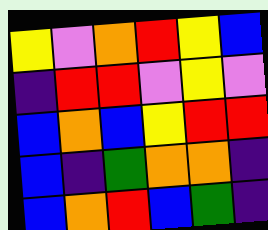[["yellow", "violet", "orange", "red", "yellow", "blue"], ["indigo", "red", "red", "violet", "yellow", "violet"], ["blue", "orange", "blue", "yellow", "red", "red"], ["blue", "indigo", "green", "orange", "orange", "indigo"], ["blue", "orange", "red", "blue", "green", "indigo"]]